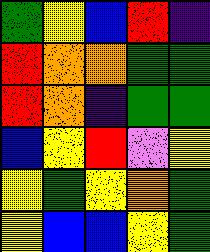[["green", "yellow", "blue", "red", "indigo"], ["red", "orange", "orange", "green", "green"], ["red", "orange", "indigo", "green", "green"], ["blue", "yellow", "red", "violet", "yellow"], ["yellow", "green", "yellow", "orange", "green"], ["yellow", "blue", "blue", "yellow", "green"]]